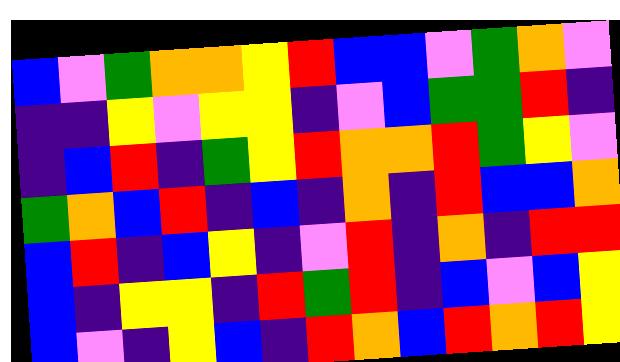[["blue", "violet", "green", "orange", "orange", "yellow", "red", "blue", "blue", "violet", "green", "orange", "violet"], ["indigo", "indigo", "yellow", "violet", "yellow", "yellow", "indigo", "violet", "blue", "green", "green", "red", "indigo"], ["indigo", "blue", "red", "indigo", "green", "yellow", "red", "orange", "orange", "red", "green", "yellow", "violet"], ["green", "orange", "blue", "red", "indigo", "blue", "indigo", "orange", "indigo", "red", "blue", "blue", "orange"], ["blue", "red", "indigo", "blue", "yellow", "indigo", "violet", "red", "indigo", "orange", "indigo", "red", "red"], ["blue", "indigo", "yellow", "yellow", "indigo", "red", "green", "red", "indigo", "blue", "violet", "blue", "yellow"], ["blue", "violet", "indigo", "yellow", "blue", "indigo", "red", "orange", "blue", "red", "orange", "red", "yellow"]]